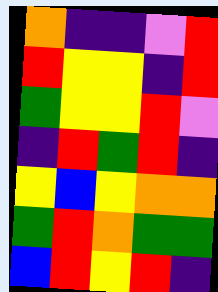[["orange", "indigo", "indigo", "violet", "red"], ["red", "yellow", "yellow", "indigo", "red"], ["green", "yellow", "yellow", "red", "violet"], ["indigo", "red", "green", "red", "indigo"], ["yellow", "blue", "yellow", "orange", "orange"], ["green", "red", "orange", "green", "green"], ["blue", "red", "yellow", "red", "indigo"]]